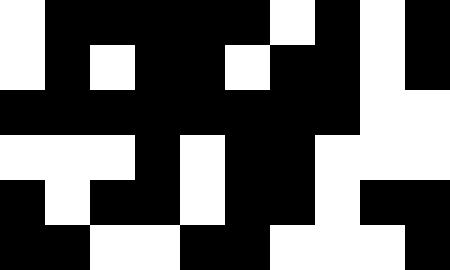[["white", "black", "black", "black", "black", "black", "white", "black", "white", "black"], ["white", "black", "white", "black", "black", "white", "black", "black", "white", "black"], ["black", "black", "black", "black", "black", "black", "black", "black", "white", "white"], ["white", "white", "white", "black", "white", "black", "black", "white", "white", "white"], ["black", "white", "black", "black", "white", "black", "black", "white", "black", "black"], ["black", "black", "white", "white", "black", "black", "white", "white", "white", "black"]]